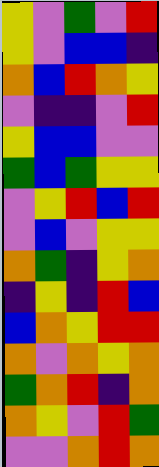[["yellow", "violet", "green", "violet", "red"], ["yellow", "violet", "blue", "blue", "indigo"], ["orange", "blue", "red", "orange", "yellow"], ["violet", "indigo", "indigo", "violet", "red"], ["yellow", "blue", "blue", "violet", "violet"], ["green", "blue", "green", "yellow", "yellow"], ["violet", "yellow", "red", "blue", "red"], ["violet", "blue", "violet", "yellow", "yellow"], ["orange", "green", "indigo", "yellow", "orange"], ["indigo", "yellow", "indigo", "red", "blue"], ["blue", "orange", "yellow", "red", "red"], ["orange", "violet", "orange", "yellow", "orange"], ["green", "orange", "red", "indigo", "orange"], ["orange", "yellow", "violet", "red", "green"], ["violet", "violet", "orange", "red", "orange"]]